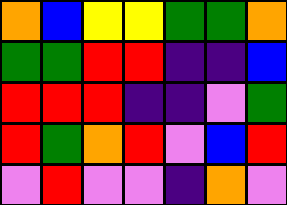[["orange", "blue", "yellow", "yellow", "green", "green", "orange"], ["green", "green", "red", "red", "indigo", "indigo", "blue"], ["red", "red", "red", "indigo", "indigo", "violet", "green"], ["red", "green", "orange", "red", "violet", "blue", "red"], ["violet", "red", "violet", "violet", "indigo", "orange", "violet"]]